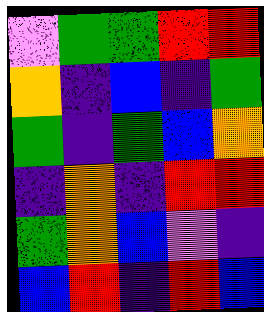[["violet", "green", "green", "red", "red"], ["orange", "indigo", "blue", "indigo", "green"], ["green", "indigo", "green", "blue", "orange"], ["indigo", "orange", "indigo", "red", "red"], ["green", "orange", "blue", "violet", "indigo"], ["blue", "red", "indigo", "red", "blue"]]